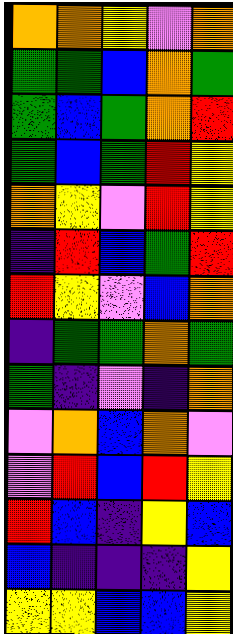[["orange", "orange", "yellow", "violet", "orange"], ["green", "green", "blue", "orange", "green"], ["green", "blue", "green", "orange", "red"], ["green", "blue", "green", "red", "yellow"], ["orange", "yellow", "violet", "red", "yellow"], ["indigo", "red", "blue", "green", "red"], ["red", "yellow", "violet", "blue", "orange"], ["indigo", "green", "green", "orange", "green"], ["green", "indigo", "violet", "indigo", "orange"], ["violet", "orange", "blue", "orange", "violet"], ["violet", "red", "blue", "red", "yellow"], ["red", "blue", "indigo", "yellow", "blue"], ["blue", "indigo", "indigo", "indigo", "yellow"], ["yellow", "yellow", "blue", "blue", "yellow"]]